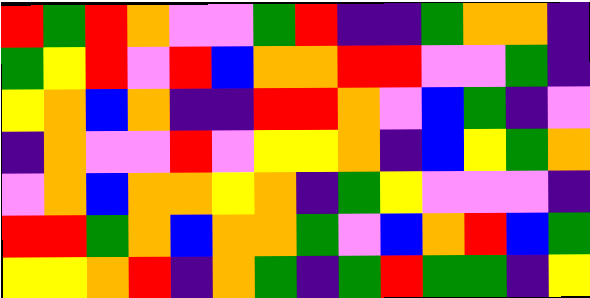[["red", "green", "red", "orange", "violet", "violet", "green", "red", "indigo", "indigo", "green", "orange", "orange", "indigo"], ["green", "yellow", "red", "violet", "red", "blue", "orange", "orange", "red", "red", "violet", "violet", "green", "indigo"], ["yellow", "orange", "blue", "orange", "indigo", "indigo", "red", "red", "orange", "violet", "blue", "green", "indigo", "violet"], ["indigo", "orange", "violet", "violet", "red", "violet", "yellow", "yellow", "orange", "indigo", "blue", "yellow", "green", "orange"], ["violet", "orange", "blue", "orange", "orange", "yellow", "orange", "indigo", "green", "yellow", "violet", "violet", "violet", "indigo"], ["red", "red", "green", "orange", "blue", "orange", "orange", "green", "violet", "blue", "orange", "red", "blue", "green"], ["yellow", "yellow", "orange", "red", "indigo", "orange", "green", "indigo", "green", "red", "green", "green", "indigo", "yellow"]]